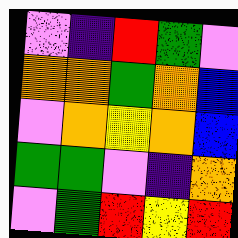[["violet", "indigo", "red", "green", "violet"], ["orange", "orange", "green", "orange", "blue"], ["violet", "orange", "yellow", "orange", "blue"], ["green", "green", "violet", "indigo", "orange"], ["violet", "green", "red", "yellow", "red"]]